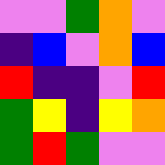[["violet", "violet", "green", "orange", "violet"], ["indigo", "blue", "violet", "orange", "blue"], ["red", "indigo", "indigo", "violet", "red"], ["green", "yellow", "indigo", "yellow", "orange"], ["green", "red", "green", "violet", "violet"]]